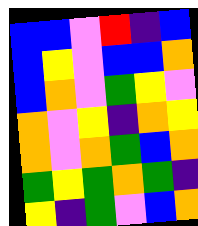[["blue", "blue", "violet", "red", "indigo", "blue"], ["blue", "yellow", "violet", "blue", "blue", "orange"], ["blue", "orange", "violet", "green", "yellow", "violet"], ["orange", "violet", "yellow", "indigo", "orange", "yellow"], ["orange", "violet", "orange", "green", "blue", "orange"], ["green", "yellow", "green", "orange", "green", "indigo"], ["yellow", "indigo", "green", "violet", "blue", "orange"]]